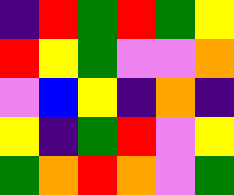[["indigo", "red", "green", "red", "green", "yellow"], ["red", "yellow", "green", "violet", "violet", "orange"], ["violet", "blue", "yellow", "indigo", "orange", "indigo"], ["yellow", "indigo", "green", "red", "violet", "yellow"], ["green", "orange", "red", "orange", "violet", "green"]]